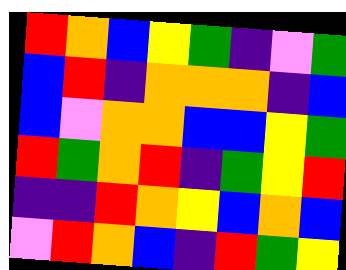[["red", "orange", "blue", "yellow", "green", "indigo", "violet", "green"], ["blue", "red", "indigo", "orange", "orange", "orange", "indigo", "blue"], ["blue", "violet", "orange", "orange", "blue", "blue", "yellow", "green"], ["red", "green", "orange", "red", "indigo", "green", "yellow", "red"], ["indigo", "indigo", "red", "orange", "yellow", "blue", "orange", "blue"], ["violet", "red", "orange", "blue", "indigo", "red", "green", "yellow"]]